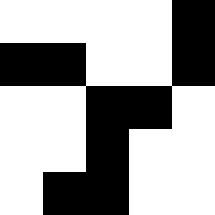[["white", "white", "white", "white", "black"], ["black", "black", "white", "white", "black"], ["white", "white", "black", "black", "white"], ["white", "white", "black", "white", "white"], ["white", "black", "black", "white", "white"]]